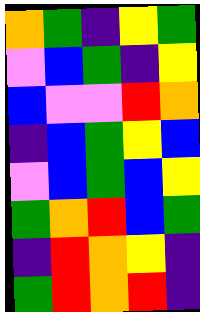[["orange", "green", "indigo", "yellow", "green"], ["violet", "blue", "green", "indigo", "yellow"], ["blue", "violet", "violet", "red", "orange"], ["indigo", "blue", "green", "yellow", "blue"], ["violet", "blue", "green", "blue", "yellow"], ["green", "orange", "red", "blue", "green"], ["indigo", "red", "orange", "yellow", "indigo"], ["green", "red", "orange", "red", "indigo"]]